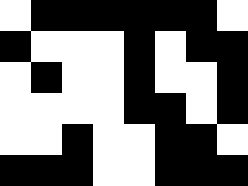[["white", "black", "black", "black", "black", "black", "black", "white"], ["black", "white", "white", "white", "black", "white", "black", "black"], ["white", "black", "white", "white", "black", "white", "white", "black"], ["white", "white", "white", "white", "black", "black", "white", "black"], ["white", "white", "black", "white", "white", "black", "black", "white"], ["black", "black", "black", "white", "white", "black", "black", "black"]]